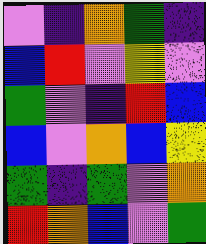[["violet", "indigo", "orange", "green", "indigo"], ["blue", "red", "violet", "yellow", "violet"], ["green", "violet", "indigo", "red", "blue"], ["blue", "violet", "orange", "blue", "yellow"], ["green", "indigo", "green", "violet", "orange"], ["red", "orange", "blue", "violet", "green"]]